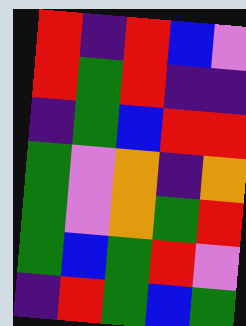[["red", "indigo", "red", "blue", "violet"], ["red", "green", "red", "indigo", "indigo"], ["indigo", "green", "blue", "red", "red"], ["green", "violet", "orange", "indigo", "orange"], ["green", "violet", "orange", "green", "red"], ["green", "blue", "green", "red", "violet"], ["indigo", "red", "green", "blue", "green"]]